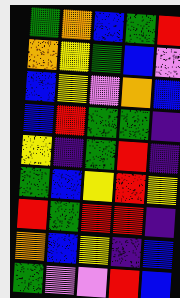[["green", "orange", "blue", "green", "red"], ["orange", "yellow", "green", "blue", "violet"], ["blue", "yellow", "violet", "orange", "blue"], ["blue", "red", "green", "green", "indigo"], ["yellow", "indigo", "green", "red", "indigo"], ["green", "blue", "yellow", "red", "yellow"], ["red", "green", "red", "red", "indigo"], ["orange", "blue", "yellow", "indigo", "blue"], ["green", "violet", "violet", "red", "blue"]]